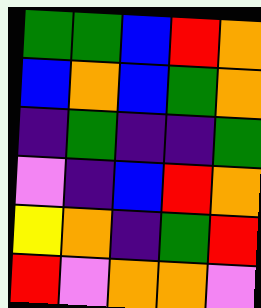[["green", "green", "blue", "red", "orange"], ["blue", "orange", "blue", "green", "orange"], ["indigo", "green", "indigo", "indigo", "green"], ["violet", "indigo", "blue", "red", "orange"], ["yellow", "orange", "indigo", "green", "red"], ["red", "violet", "orange", "orange", "violet"]]